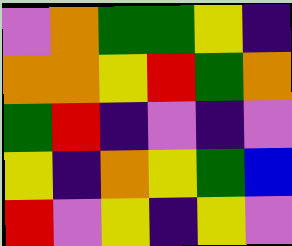[["violet", "orange", "green", "green", "yellow", "indigo"], ["orange", "orange", "yellow", "red", "green", "orange"], ["green", "red", "indigo", "violet", "indigo", "violet"], ["yellow", "indigo", "orange", "yellow", "green", "blue"], ["red", "violet", "yellow", "indigo", "yellow", "violet"]]